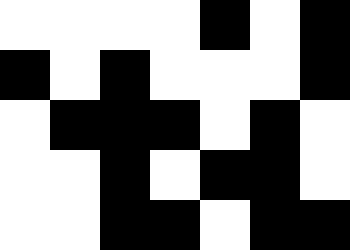[["white", "white", "white", "white", "black", "white", "black"], ["black", "white", "black", "white", "white", "white", "black"], ["white", "black", "black", "black", "white", "black", "white"], ["white", "white", "black", "white", "black", "black", "white"], ["white", "white", "black", "black", "white", "black", "black"]]